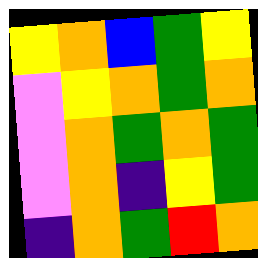[["yellow", "orange", "blue", "green", "yellow"], ["violet", "yellow", "orange", "green", "orange"], ["violet", "orange", "green", "orange", "green"], ["violet", "orange", "indigo", "yellow", "green"], ["indigo", "orange", "green", "red", "orange"]]